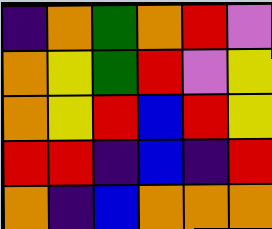[["indigo", "orange", "green", "orange", "red", "violet"], ["orange", "yellow", "green", "red", "violet", "yellow"], ["orange", "yellow", "red", "blue", "red", "yellow"], ["red", "red", "indigo", "blue", "indigo", "red"], ["orange", "indigo", "blue", "orange", "orange", "orange"]]